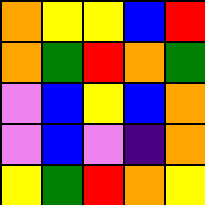[["orange", "yellow", "yellow", "blue", "red"], ["orange", "green", "red", "orange", "green"], ["violet", "blue", "yellow", "blue", "orange"], ["violet", "blue", "violet", "indigo", "orange"], ["yellow", "green", "red", "orange", "yellow"]]